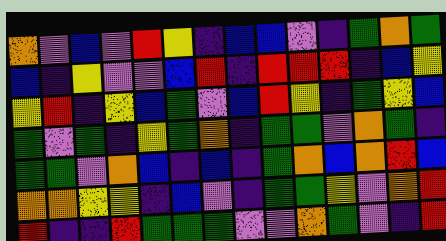[["orange", "violet", "blue", "violet", "red", "yellow", "indigo", "blue", "blue", "violet", "indigo", "green", "orange", "green"], ["blue", "indigo", "yellow", "violet", "violet", "blue", "red", "indigo", "red", "red", "red", "indigo", "blue", "yellow"], ["yellow", "red", "indigo", "yellow", "blue", "green", "violet", "blue", "red", "yellow", "indigo", "green", "yellow", "blue"], ["green", "violet", "green", "indigo", "yellow", "green", "orange", "indigo", "green", "green", "violet", "orange", "green", "indigo"], ["green", "green", "violet", "orange", "blue", "indigo", "blue", "indigo", "green", "orange", "blue", "orange", "red", "blue"], ["orange", "orange", "yellow", "yellow", "indigo", "blue", "violet", "indigo", "green", "green", "yellow", "violet", "orange", "red"], ["red", "indigo", "indigo", "red", "green", "green", "green", "violet", "violet", "orange", "green", "violet", "indigo", "red"]]